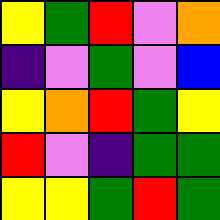[["yellow", "green", "red", "violet", "orange"], ["indigo", "violet", "green", "violet", "blue"], ["yellow", "orange", "red", "green", "yellow"], ["red", "violet", "indigo", "green", "green"], ["yellow", "yellow", "green", "red", "green"]]